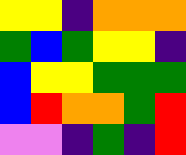[["yellow", "yellow", "indigo", "orange", "orange", "orange"], ["green", "blue", "green", "yellow", "yellow", "indigo"], ["blue", "yellow", "yellow", "green", "green", "green"], ["blue", "red", "orange", "orange", "green", "red"], ["violet", "violet", "indigo", "green", "indigo", "red"]]